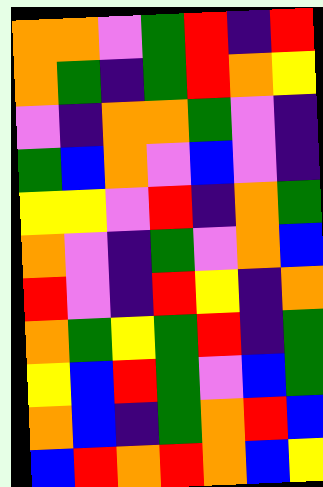[["orange", "orange", "violet", "green", "red", "indigo", "red"], ["orange", "green", "indigo", "green", "red", "orange", "yellow"], ["violet", "indigo", "orange", "orange", "green", "violet", "indigo"], ["green", "blue", "orange", "violet", "blue", "violet", "indigo"], ["yellow", "yellow", "violet", "red", "indigo", "orange", "green"], ["orange", "violet", "indigo", "green", "violet", "orange", "blue"], ["red", "violet", "indigo", "red", "yellow", "indigo", "orange"], ["orange", "green", "yellow", "green", "red", "indigo", "green"], ["yellow", "blue", "red", "green", "violet", "blue", "green"], ["orange", "blue", "indigo", "green", "orange", "red", "blue"], ["blue", "red", "orange", "red", "orange", "blue", "yellow"]]